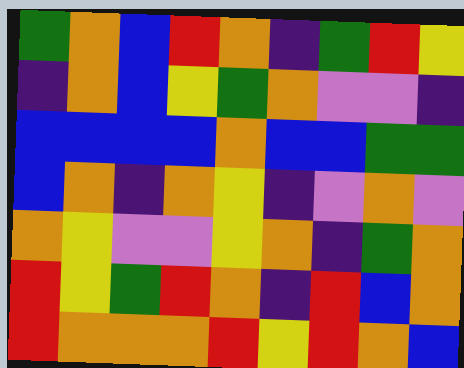[["green", "orange", "blue", "red", "orange", "indigo", "green", "red", "yellow"], ["indigo", "orange", "blue", "yellow", "green", "orange", "violet", "violet", "indigo"], ["blue", "blue", "blue", "blue", "orange", "blue", "blue", "green", "green"], ["blue", "orange", "indigo", "orange", "yellow", "indigo", "violet", "orange", "violet"], ["orange", "yellow", "violet", "violet", "yellow", "orange", "indigo", "green", "orange"], ["red", "yellow", "green", "red", "orange", "indigo", "red", "blue", "orange"], ["red", "orange", "orange", "orange", "red", "yellow", "red", "orange", "blue"]]